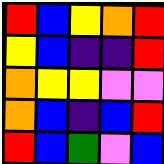[["red", "blue", "yellow", "orange", "red"], ["yellow", "blue", "indigo", "indigo", "red"], ["orange", "yellow", "yellow", "violet", "violet"], ["orange", "blue", "indigo", "blue", "red"], ["red", "blue", "green", "violet", "blue"]]